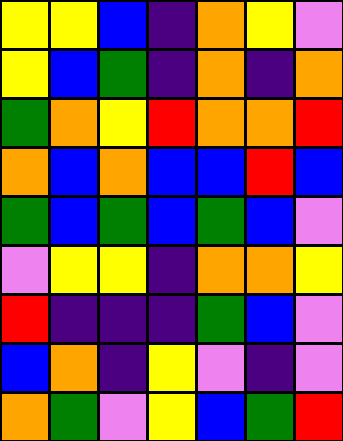[["yellow", "yellow", "blue", "indigo", "orange", "yellow", "violet"], ["yellow", "blue", "green", "indigo", "orange", "indigo", "orange"], ["green", "orange", "yellow", "red", "orange", "orange", "red"], ["orange", "blue", "orange", "blue", "blue", "red", "blue"], ["green", "blue", "green", "blue", "green", "blue", "violet"], ["violet", "yellow", "yellow", "indigo", "orange", "orange", "yellow"], ["red", "indigo", "indigo", "indigo", "green", "blue", "violet"], ["blue", "orange", "indigo", "yellow", "violet", "indigo", "violet"], ["orange", "green", "violet", "yellow", "blue", "green", "red"]]